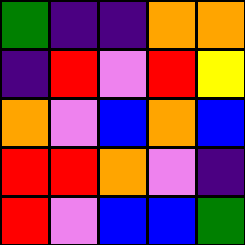[["green", "indigo", "indigo", "orange", "orange"], ["indigo", "red", "violet", "red", "yellow"], ["orange", "violet", "blue", "orange", "blue"], ["red", "red", "orange", "violet", "indigo"], ["red", "violet", "blue", "blue", "green"]]